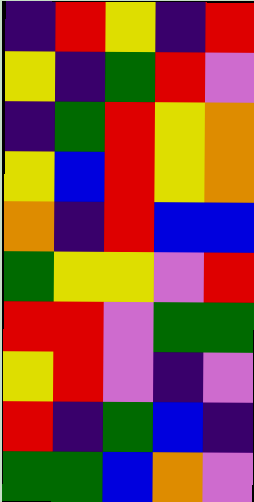[["indigo", "red", "yellow", "indigo", "red"], ["yellow", "indigo", "green", "red", "violet"], ["indigo", "green", "red", "yellow", "orange"], ["yellow", "blue", "red", "yellow", "orange"], ["orange", "indigo", "red", "blue", "blue"], ["green", "yellow", "yellow", "violet", "red"], ["red", "red", "violet", "green", "green"], ["yellow", "red", "violet", "indigo", "violet"], ["red", "indigo", "green", "blue", "indigo"], ["green", "green", "blue", "orange", "violet"]]